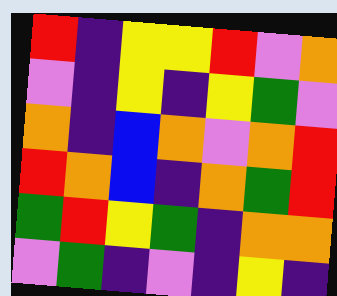[["red", "indigo", "yellow", "yellow", "red", "violet", "orange"], ["violet", "indigo", "yellow", "indigo", "yellow", "green", "violet"], ["orange", "indigo", "blue", "orange", "violet", "orange", "red"], ["red", "orange", "blue", "indigo", "orange", "green", "red"], ["green", "red", "yellow", "green", "indigo", "orange", "orange"], ["violet", "green", "indigo", "violet", "indigo", "yellow", "indigo"]]